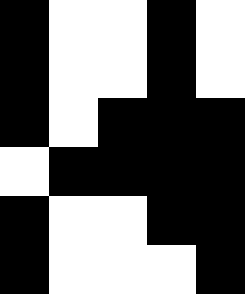[["black", "white", "white", "black", "white"], ["black", "white", "white", "black", "white"], ["black", "white", "black", "black", "black"], ["white", "black", "black", "black", "black"], ["black", "white", "white", "black", "black"], ["black", "white", "white", "white", "black"]]